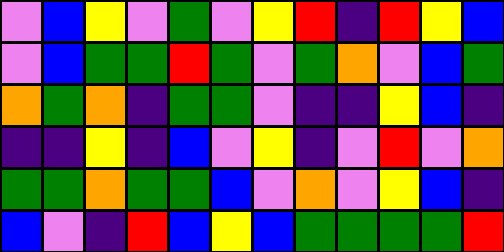[["violet", "blue", "yellow", "violet", "green", "violet", "yellow", "red", "indigo", "red", "yellow", "blue"], ["violet", "blue", "green", "green", "red", "green", "violet", "green", "orange", "violet", "blue", "green"], ["orange", "green", "orange", "indigo", "green", "green", "violet", "indigo", "indigo", "yellow", "blue", "indigo"], ["indigo", "indigo", "yellow", "indigo", "blue", "violet", "yellow", "indigo", "violet", "red", "violet", "orange"], ["green", "green", "orange", "green", "green", "blue", "violet", "orange", "violet", "yellow", "blue", "indigo"], ["blue", "violet", "indigo", "red", "blue", "yellow", "blue", "green", "green", "green", "green", "red"]]